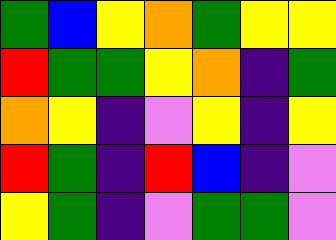[["green", "blue", "yellow", "orange", "green", "yellow", "yellow"], ["red", "green", "green", "yellow", "orange", "indigo", "green"], ["orange", "yellow", "indigo", "violet", "yellow", "indigo", "yellow"], ["red", "green", "indigo", "red", "blue", "indigo", "violet"], ["yellow", "green", "indigo", "violet", "green", "green", "violet"]]